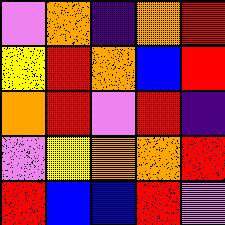[["violet", "orange", "indigo", "orange", "red"], ["yellow", "red", "orange", "blue", "red"], ["orange", "red", "violet", "red", "indigo"], ["violet", "yellow", "orange", "orange", "red"], ["red", "blue", "blue", "red", "violet"]]